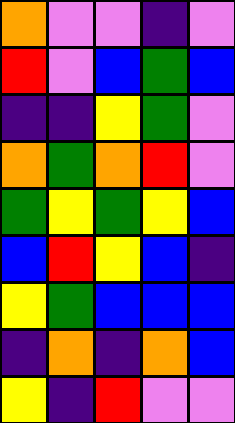[["orange", "violet", "violet", "indigo", "violet"], ["red", "violet", "blue", "green", "blue"], ["indigo", "indigo", "yellow", "green", "violet"], ["orange", "green", "orange", "red", "violet"], ["green", "yellow", "green", "yellow", "blue"], ["blue", "red", "yellow", "blue", "indigo"], ["yellow", "green", "blue", "blue", "blue"], ["indigo", "orange", "indigo", "orange", "blue"], ["yellow", "indigo", "red", "violet", "violet"]]